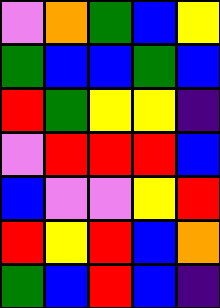[["violet", "orange", "green", "blue", "yellow"], ["green", "blue", "blue", "green", "blue"], ["red", "green", "yellow", "yellow", "indigo"], ["violet", "red", "red", "red", "blue"], ["blue", "violet", "violet", "yellow", "red"], ["red", "yellow", "red", "blue", "orange"], ["green", "blue", "red", "blue", "indigo"]]